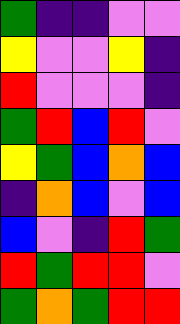[["green", "indigo", "indigo", "violet", "violet"], ["yellow", "violet", "violet", "yellow", "indigo"], ["red", "violet", "violet", "violet", "indigo"], ["green", "red", "blue", "red", "violet"], ["yellow", "green", "blue", "orange", "blue"], ["indigo", "orange", "blue", "violet", "blue"], ["blue", "violet", "indigo", "red", "green"], ["red", "green", "red", "red", "violet"], ["green", "orange", "green", "red", "red"]]